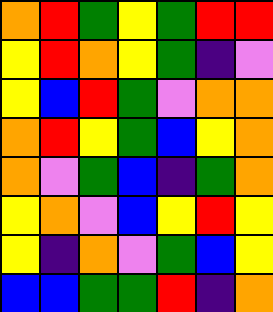[["orange", "red", "green", "yellow", "green", "red", "red"], ["yellow", "red", "orange", "yellow", "green", "indigo", "violet"], ["yellow", "blue", "red", "green", "violet", "orange", "orange"], ["orange", "red", "yellow", "green", "blue", "yellow", "orange"], ["orange", "violet", "green", "blue", "indigo", "green", "orange"], ["yellow", "orange", "violet", "blue", "yellow", "red", "yellow"], ["yellow", "indigo", "orange", "violet", "green", "blue", "yellow"], ["blue", "blue", "green", "green", "red", "indigo", "orange"]]